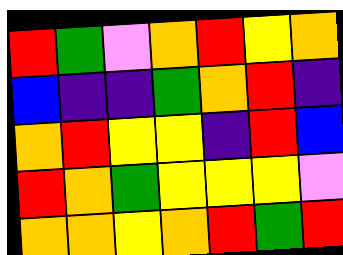[["red", "green", "violet", "orange", "red", "yellow", "orange"], ["blue", "indigo", "indigo", "green", "orange", "red", "indigo"], ["orange", "red", "yellow", "yellow", "indigo", "red", "blue"], ["red", "orange", "green", "yellow", "yellow", "yellow", "violet"], ["orange", "orange", "yellow", "orange", "red", "green", "red"]]